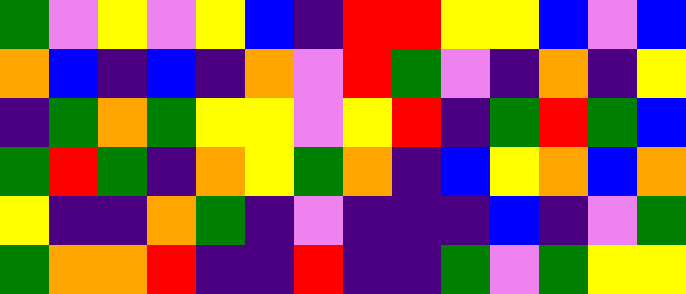[["green", "violet", "yellow", "violet", "yellow", "blue", "indigo", "red", "red", "yellow", "yellow", "blue", "violet", "blue"], ["orange", "blue", "indigo", "blue", "indigo", "orange", "violet", "red", "green", "violet", "indigo", "orange", "indigo", "yellow"], ["indigo", "green", "orange", "green", "yellow", "yellow", "violet", "yellow", "red", "indigo", "green", "red", "green", "blue"], ["green", "red", "green", "indigo", "orange", "yellow", "green", "orange", "indigo", "blue", "yellow", "orange", "blue", "orange"], ["yellow", "indigo", "indigo", "orange", "green", "indigo", "violet", "indigo", "indigo", "indigo", "blue", "indigo", "violet", "green"], ["green", "orange", "orange", "red", "indigo", "indigo", "red", "indigo", "indigo", "green", "violet", "green", "yellow", "yellow"]]